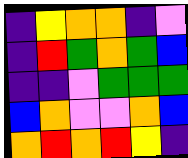[["indigo", "yellow", "orange", "orange", "indigo", "violet"], ["indigo", "red", "green", "orange", "green", "blue"], ["indigo", "indigo", "violet", "green", "green", "green"], ["blue", "orange", "violet", "violet", "orange", "blue"], ["orange", "red", "orange", "red", "yellow", "indigo"]]